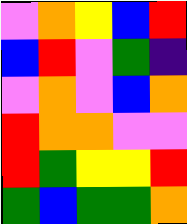[["violet", "orange", "yellow", "blue", "red"], ["blue", "red", "violet", "green", "indigo"], ["violet", "orange", "violet", "blue", "orange"], ["red", "orange", "orange", "violet", "violet"], ["red", "green", "yellow", "yellow", "red"], ["green", "blue", "green", "green", "orange"]]